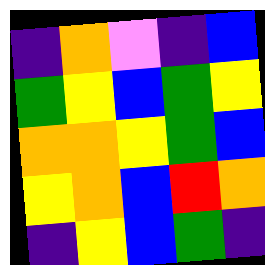[["indigo", "orange", "violet", "indigo", "blue"], ["green", "yellow", "blue", "green", "yellow"], ["orange", "orange", "yellow", "green", "blue"], ["yellow", "orange", "blue", "red", "orange"], ["indigo", "yellow", "blue", "green", "indigo"]]